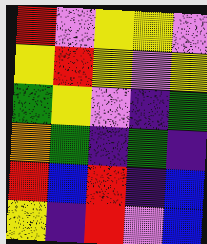[["red", "violet", "yellow", "yellow", "violet"], ["yellow", "red", "yellow", "violet", "yellow"], ["green", "yellow", "violet", "indigo", "green"], ["orange", "green", "indigo", "green", "indigo"], ["red", "blue", "red", "indigo", "blue"], ["yellow", "indigo", "red", "violet", "blue"]]